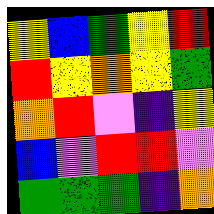[["yellow", "blue", "green", "yellow", "red"], ["red", "yellow", "orange", "yellow", "green"], ["orange", "red", "violet", "indigo", "yellow"], ["blue", "violet", "red", "red", "violet"], ["green", "green", "green", "indigo", "orange"]]